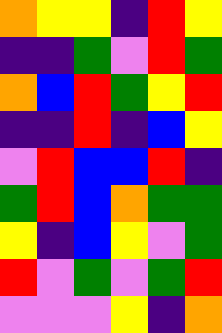[["orange", "yellow", "yellow", "indigo", "red", "yellow"], ["indigo", "indigo", "green", "violet", "red", "green"], ["orange", "blue", "red", "green", "yellow", "red"], ["indigo", "indigo", "red", "indigo", "blue", "yellow"], ["violet", "red", "blue", "blue", "red", "indigo"], ["green", "red", "blue", "orange", "green", "green"], ["yellow", "indigo", "blue", "yellow", "violet", "green"], ["red", "violet", "green", "violet", "green", "red"], ["violet", "violet", "violet", "yellow", "indigo", "orange"]]